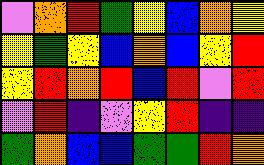[["violet", "orange", "red", "green", "yellow", "blue", "orange", "yellow"], ["yellow", "green", "yellow", "blue", "orange", "blue", "yellow", "red"], ["yellow", "red", "orange", "red", "blue", "red", "violet", "red"], ["violet", "red", "indigo", "violet", "yellow", "red", "indigo", "indigo"], ["green", "orange", "blue", "blue", "green", "green", "red", "orange"]]